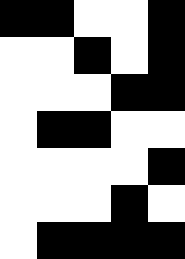[["black", "black", "white", "white", "black"], ["white", "white", "black", "white", "black"], ["white", "white", "white", "black", "black"], ["white", "black", "black", "white", "white"], ["white", "white", "white", "white", "black"], ["white", "white", "white", "black", "white"], ["white", "black", "black", "black", "black"]]